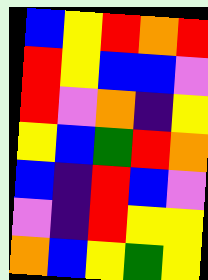[["blue", "yellow", "red", "orange", "red"], ["red", "yellow", "blue", "blue", "violet"], ["red", "violet", "orange", "indigo", "yellow"], ["yellow", "blue", "green", "red", "orange"], ["blue", "indigo", "red", "blue", "violet"], ["violet", "indigo", "red", "yellow", "yellow"], ["orange", "blue", "yellow", "green", "yellow"]]